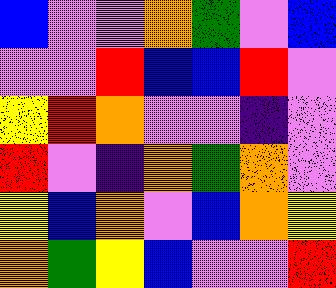[["blue", "violet", "violet", "orange", "green", "violet", "blue"], ["violet", "violet", "red", "blue", "blue", "red", "violet"], ["yellow", "red", "orange", "violet", "violet", "indigo", "violet"], ["red", "violet", "indigo", "orange", "green", "orange", "violet"], ["yellow", "blue", "orange", "violet", "blue", "orange", "yellow"], ["orange", "green", "yellow", "blue", "violet", "violet", "red"]]